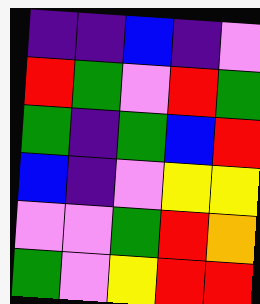[["indigo", "indigo", "blue", "indigo", "violet"], ["red", "green", "violet", "red", "green"], ["green", "indigo", "green", "blue", "red"], ["blue", "indigo", "violet", "yellow", "yellow"], ["violet", "violet", "green", "red", "orange"], ["green", "violet", "yellow", "red", "red"]]